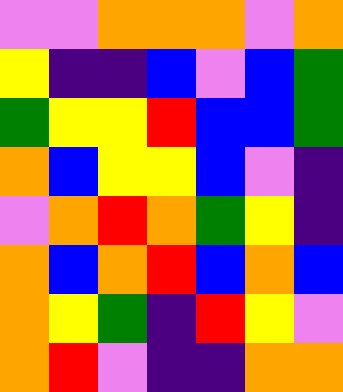[["violet", "violet", "orange", "orange", "orange", "violet", "orange"], ["yellow", "indigo", "indigo", "blue", "violet", "blue", "green"], ["green", "yellow", "yellow", "red", "blue", "blue", "green"], ["orange", "blue", "yellow", "yellow", "blue", "violet", "indigo"], ["violet", "orange", "red", "orange", "green", "yellow", "indigo"], ["orange", "blue", "orange", "red", "blue", "orange", "blue"], ["orange", "yellow", "green", "indigo", "red", "yellow", "violet"], ["orange", "red", "violet", "indigo", "indigo", "orange", "orange"]]